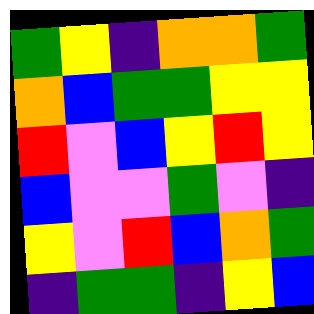[["green", "yellow", "indigo", "orange", "orange", "green"], ["orange", "blue", "green", "green", "yellow", "yellow"], ["red", "violet", "blue", "yellow", "red", "yellow"], ["blue", "violet", "violet", "green", "violet", "indigo"], ["yellow", "violet", "red", "blue", "orange", "green"], ["indigo", "green", "green", "indigo", "yellow", "blue"]]